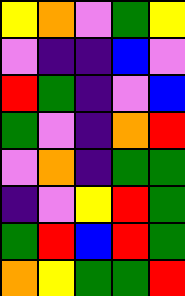[["yellow", "orange", "violet", "green", "yellow"], ["violet", "indigo", "indigo", "blue", "violet"], ["red", "green", "indigo", "violet", "blue"], ["green", "violet", "indigo", "orange", "red"], ["violet", "orange", "indigo", "green", "green"], ["indigo", "violet", "yellow", "red", "green"], ["green", "red", "blue", "red", "green"], ["orange", "yellow", "green", "green", "red"]]